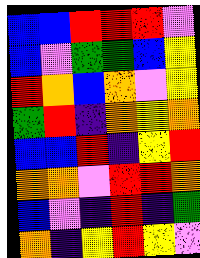[["blue", "blue", "red", "red", "red", "violet"], ["blue", "violet", "green", "green", "blue", "yellow"], ["red", "orange", "blue", "orange", "violet", "yellow"], ["green", "red", "indigo", "orange", "yellow", "orange"], ["blue", "blue", "red", "indigo", "yellow", "red"], ["orange", "orange", "violet", "red", "red", "orange"], ["blue", "violet", "indigo", "red", "indigo", "green"], ["orange", "indigo", "yellow", "red", "yellow", "violet"]]